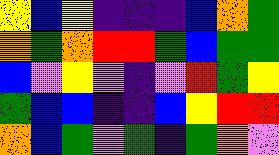[["yellow", "blue", "yellow", "indigo", "indigo", "indigo", "blue", "orange", "green"], ["orange", "green", "orange", "red", "red", "green", "blue", "green", "green"], ["blue", "violet", "yellow", "violet", "indigo", "violet", "red", "green", "yellow"], ["green", "blue", "blue", "indigo", "indigo", "blue", "yellow", "red", "red"], ["orange", "blue", "green", "violet", "green", "indigo", "green", "orange", "violet"]]